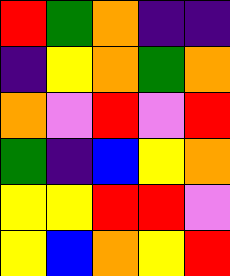[["red", "green", "orange", "indigo", "indigo"], ["indigo", "yellow", "orange", "green", "orange"], ["orange", "violet", "red", "violet", "red"], ["green", "indigo", "blue", "yellow", "orange"], ["yellow", "yellow", "red", "red", "violet"], ["yellow", "blue", "orange", "yellow", "red"]]